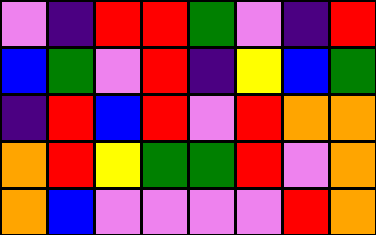[["violet", "indigo", "red", "red", "green", "violet", "indigo", "red"], ["blue", "green", "violet", "red", "indigo", "yellow", "blue", "green"], ["indigo", "red", "blue", "red", "violet", "red", "orange", "orange"], ["orange", "red", "yellow", "green", "green", "red", "violet", "orange"], ["orange", "blue", "violet", "violet", "violet", "violet", "red", "orange"]]